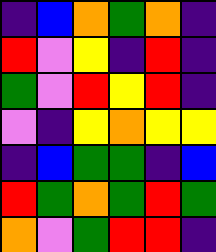[["indigo", "blue", "orange", "green", "orange", "indigo"], ["red", "violet", "yellow", "indigo", "red", "indigo"], ["green", "violet", "red", "yellow", "red", "indigo"], ["violet", "indigo", "yellow", "orange", "yellow", "yellow"], ["indigo", "blue", "green", "green", "indigo", "blue"], ["red", "green", "orange", "green", "red", "green"], ["orange", "violet", "green", "red", "red", "indigo"]]